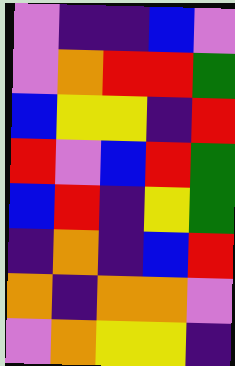[["violet", "indigo", "indigo", "blue", "violet"], ["violet", "orange", "red", "red", "green"], ["blue", "yellow", "yellow", "indigo", "red"], ["red", "violet", "blue", "red", "green"], ["blue", "red", "indigo", "yellow", "green"], ["indigo", "orange", "indigo", "blue", "red"], ["orange", "indigo", "orange", "orange", "violet"], ["violet", "orange", "yellow", "yellow", "indigo"]]